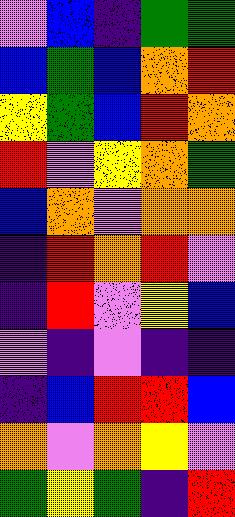[["violet", "blue", "indigo", "green", "green"], ["blue", "green", "blue", "orange", "red"], ["yellow", "green", "blue", "red", "orange"], ["red", "violet", "yellow", "orange", "green"], ["blue", "orange", "violet", "orange", "orange"], ["indigo", "red", "orange", "red", "violet"], ["indigo", "red", "violet", "yellow", "blue"], ["violet", "indigo", "violet", "indigo", "indigo"], ["indigo", "blue", "red", "red", "blue"], ["orange", "violet", "orange", "yellow", "violet"], ["green", "yellow", "green", "indigo", "red"]]